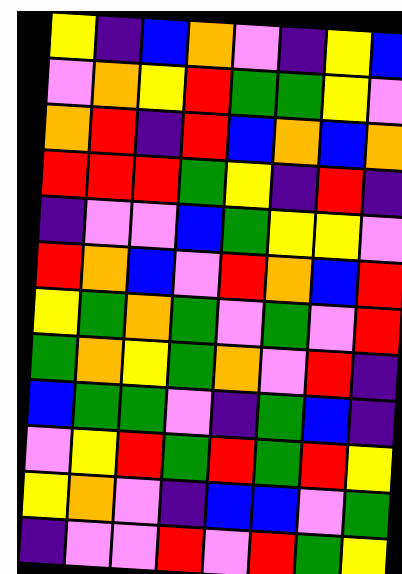[["yellow", "indigo", "blue", "orange", "violet", "indigo", "yellow", "blue"], ["violet", "orange", "yellow", "red", "green", "green", "yellow", "violet"], ["orange", "red", "indigo", "red", "blue", "orange", "blue", "orange"], ["red", "red", "red", "green", "yellow", "indigo", "red", "indigo"], ["indigo", "violet", "violet", "blue", "green", "yellow", "yellow", "violet"], ["red", "orange", "blue", "violet", "red", "orange", "blue", "red"], ["yellow", "green", "orange", "green", "violet", "green", "violet", "red"], ["green", "orange", "yellow", "green", "orange", "violet", "red", "indigo"], ["blue", "green", "green", "violet", "indigo", "green", "blue", "indigo"], ["violet", "yellow", "red", "green", "red", "green", "red", "yellow"], ["yellow", "orange", "violet", "indigo", "blue", "blue", "violet", "green"], ["indigo", "violet", "violet", "red", "violet", "red", "green", "yellow"]]